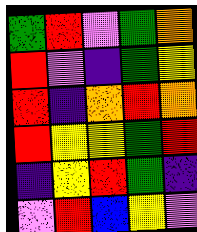[["green", "red", "violet", "green", "orange"], ["red", "violet", "indigo", "green", "yellow"], ["red", "indigo", "orange", "red", "orange"], ["red", "yellow", "yellow", "green", "red"], ["indigo", "yellow", "red", "green", "indigo"], ["violet", "red", "blue", "yellow", "violet"]]